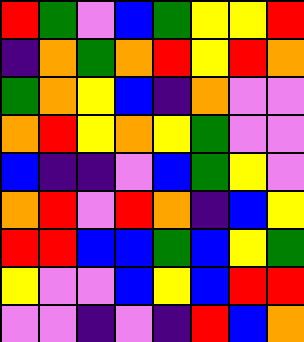[["red", "green", "violet", "blue", "green", "yellow", "yellow", "red"], ["indigo", "orange", "green", "orange", "red", "yellow", "red", "orange"], ["green", "orange", "yellow", "blue", "indigo", "orange", "violet", "violet"], ["orange", "red", "yellow", "orange", "yellow", "green", "violet", "violet"], ["blue", "indigo", "indigo", "violet", "blue", "green", "yellow", "violet"], ["orange", "red", "violet", "red", "orange", "indigo", "blue", "yellow"], ["red", "red", "blue", "blue", "green", "blue", "yellow", "green"], ["yellow", "violet", "violet", "blue", "yellow", "blue", "red", "red"], ["violet", "violet", "indigo", "violet", "indigo", "red", "blue", "orange"]]